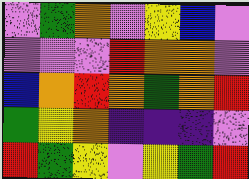[["violet", "green", "orange", "violet", "yellow", "blue", "violet"], ["violet", "violet", "violet", "red", "orange", "orange", "violet"], ["blue", "orange", "red", "orange", "green", "orange", "red"], ["green", "yellow", "orange", "indigo", "indigo", "indigo", "violet"], ["red", "green", "yellow", "violet", "yellow", "green", "red"]]